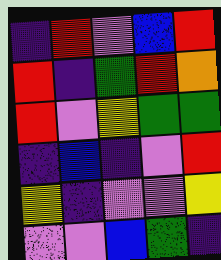[["indigo", "red", "violet", "blue", "red"], ["red", "indigo", "green", "red", "orange"], ["red", "violet", "yellow", "green", "green"], ["indigo", "blue", "indigo", "violet", "red"], ["yellow", "indigo", "violet", "violet", "yellow"], ["violet", "violet", "blue", "green", "indigo"]]